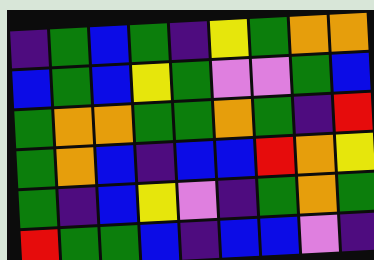[["indigo", "green", "blue", "green", "indigo", "yellow", "green", "orange", "orange"], ["blue", "green", "blue", "yellow", "green", "violet", "violet", "green", "blue"], ["green", "orange", "orange", "green", "green", "orange", "green", "indigo", "red"], ["green", "orange", "blue", "indigo", "blue", "blue", "red", "orange", "yellow"], ["green", "indigo", "blue", "yellow", "violet", "indigo", "green", "orange", "green"], ["red", "green", "green", "blue", "indigo", "blue", "blue", "violet", "indigo"]]